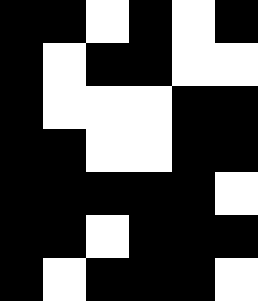[["black", "black", "white", "black", "white", "black"], ["black", "white", "black", "black", "white", "white"], ["black", "white", "white", "white", "black", "black"], ["black", "black", "white", "white", "black", "black"], ["black", "black", "black", "black", "black", "white"], ["black", "black", "white", "black", "black", "black"], ["black", "white", "black", "black", "black", "white"]]